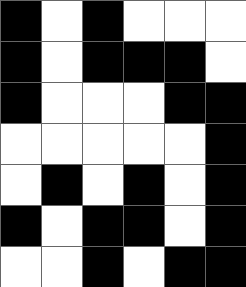[["black", "white", "black", "white", "white", "white"], ["black", "white", "black", "black", "black", "white"], ["black", "white", "white", "white", "black", "black"], ["white", "white", "white", "white", "white", "black"], ["white", "black", "white", "black", "white", "black"], ["black", "white", "black", "black", "white", "black"], ["white", "white", "black", "white", "black", "black"]]